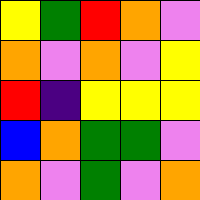[["yellow", "green", "red", "orange", "violet"], ["orange", "violet", "orange", "violet", "yellow"], ["red", "indigo", "yellow", "yellow", "yellow"], ["blue", "orange", "green", "green", "violet"], ["orange", "violet", "green", "violet", "orange"]]